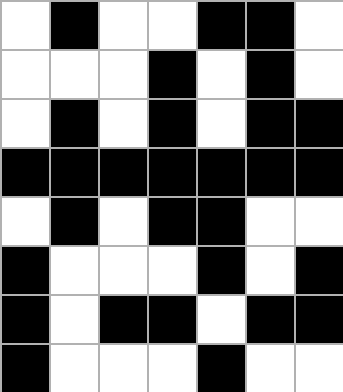[["white", "black", "white", "white", "black", "black", "white"], ["white", "white", "white", "black", "white", "black", "white"], ["white", "black", "white", "black", "white", "black", "black"], ["black", "black", "black", "black", "black", "black", "black"], ["white", "black", "white", "black", "black", "white", "white"], ["black", "white", "white", "white", "black", "white", "black"], ["black", "white", "black", "black", "white", "black", "black"], ["black", "white", "white", "white", "black", "white", "white"]]